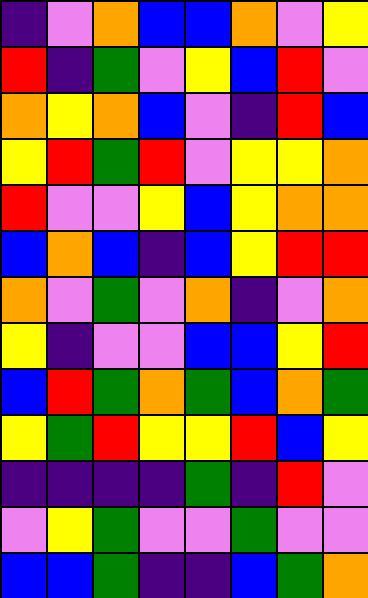[["indigo", "violet", "orange", "blue", "blue", "orange", "violet", "yellow"], ["red", "indigo", "green", "violet", "yellow", "blue", "red", "violet"], ["orange", "yellow", "orange", "blue", "violet", "indigo", "red", "blue"], ["yellow", "red", "green", "red", "violet", "yellow", "yellow", "orange"], ["red", "violet", "violet", "yellow", "blue", "yellow", "orange", "orange"], ["blue", "orange", "blue", "indigo", "blue", "yellow", "red", "red"], ["orange", "violet", "green", "violet", "orange", "indigo", "violet", "orange"], ["yellow", "indigo", "violet", "violet", "blue", "blue", "yellow", "red"], ["blue", "red", "green", "orange", "green", "blue", "orange", "green"], ["yellow", "green", "red", "yellow", "yellow", "red", "blue", "yellow"], ["indigo", "indigo", "indigo", "indigo", "green", "indigo", "red", "violet"], ["violet", "yellow", "green", "violet", "violet", "green", "violet", "violet"], ["blue", "blue", "green", "indigo", "indigo", "blue", "green", "orange"]]